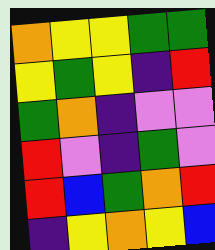[["orange", "yellow", "yellow", "green", "green"], ["yellow", "green", "yellow", "indigo", "red"], ["green", "orange", "indigo", "violet", "violet"], ["red", "violet", "indigo", "green", "violet"], ["red", "blue", "green", "orange", "red"], ["indigo", "yellow", "orange", "yellow", "blue"]]